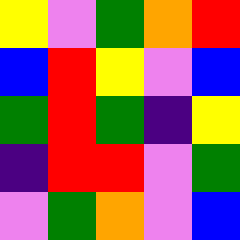[["yellow", "violet", "green", "orange", "red"], ["blue", "red", "yellow", "violet", "blue"], ["green", "red", "green", "indigo", "yellow"], ["indigo", "red", "red", "violet", "green"], ["violet", "green", "orange", "violet", "blue"]]